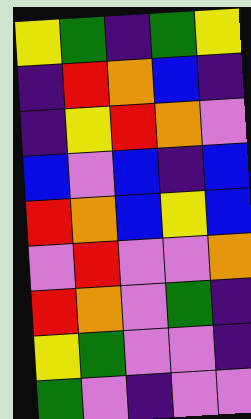[["yellow", "green", "indigo", "green", "yellow"], ["indigo", "red", "orange", "blue", "indigo"], ["indigo", "yellow", "red", "orange", "violet"], ["blue", "violet", "blue", "indigo", "blue"], ["red", "orange", "blue", "yellow", "blue"], ["violet", "red", "violet", "violet", "orange"], ["red", "orange", "violet", "green", "indigo"], ["yellow", "green", "violet", "violet", "indigo"], ["green", "violet", "indigo", "violet", "violet"]]